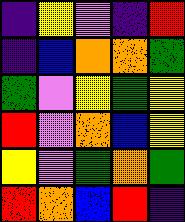[["indigo", "yellow", "violet", "indigo", "red"], ["indigo", "blue", "orange", "orange", "green"], ["green", "violet", "yellow", "green", "yellow"], ["red", "violet", "orange", "blue", "yellow"], ["yellow", "violet", "green", "orange", "green"], ["red", "orange", "blue", "red", "indigo"]]